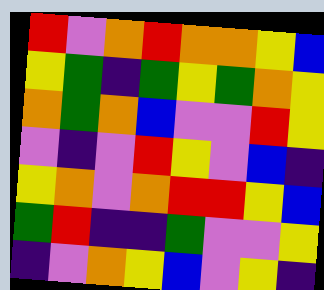[["red", "violet", "orange", "red", "orange", "orange", "yellow", "blue"], ["yellow", "green", "indigo", "green", "yellow", "green", "orange", "yellow"], ["orange", "green", "orange", "blue", "violet", "violet", "red", "yellow"], ["violet", "indigo", "violet", "red", "yellow", "violet", "blue", "indigo"], ["yellow", "orange", "violet", "orange", "red", "red", "yellow", "blue"], ["green", "red", "indigo", "indigo", "green", "violet", "violet", "yellow"], ["indigo", "violet", "orange", "yellow", "blue", "violet", "yellow", "indigo"]]